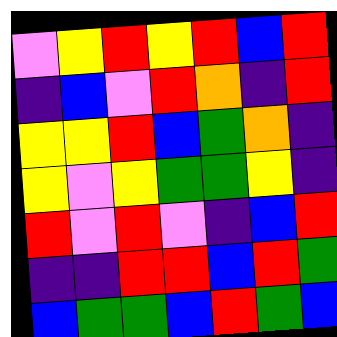[["violet", "yellow", "red", "yellow", "red", "blue", "red"], ["indigo", "blue", "violet", "red", "orange", "indigo", "red"], ["yellow", "yellow", "red", "blue", "green", "orange", "indigo"], ["yellow", "violet", "yellow", "green", "green", "yellow", "indigo"], ["red", "violet", "red", "violet", "indigo", "blue", "red"], ["indigo", "indigo", "red", "red", "blue", "red", "green"], ["blue", "green", "green", "blue", "red", "green", "blue"]]